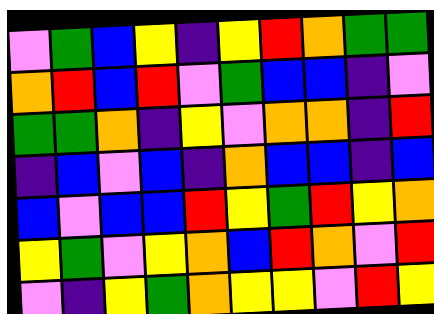[["violet", "green", "blue", "yellow", "indigo", "yellow", "red", "orange", "green", "green"], ["orange", "red", "blue", "red", "violet", "green", "blue", "blue", "indigo", "violet"], ["green", "green", "orange", "indigo", "yellow", "violet", "orange", "orange", "indigo", "red"], ["indigo", "blue", "violet", "blue", "indigo", "orange", "blue", "blue", "indigo", "blue"], ["blue", "violet", "blue", "blue", "red", "yellow", "green", "red", "yellow", "orange"], ["yellow", "green", "violet", "yellow", "orange", "blue", "red", "orange", "violet", "red"], ["violet", "indigo", "yellow", "green", "orange", "yellow", "yellow", "violet", "red", "yellow"]]